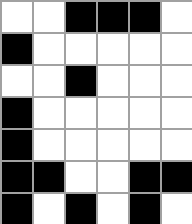[["white", "white", "black", "black", "black", "white"], ["black", "white", "white", "white", "white", "white"], ["white", "white", "black", "white", "white", "white"], ["black", "white", "white", "white", "white", "white"], ["black", "white", "white", "white", "white", "white"], ["black", "black", "white", "white", "black", "black"], ["black", "white", "black", "white", "black", "white"]]